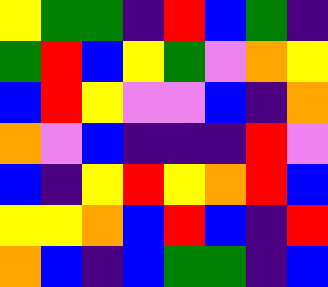[["yellow", "green", "green", "indigo", "red", "blue", "green", "indigo"], ["green", "red", "blue", "yellow", "green", "violet", "orange", "yellow"], ["blue", "red", "yellow", "violet", "violet", "blue", "indigo", "orange"], ["orange", "violet", "blue", "indigo", "indigo", "indigo", "red", "violet"], ["blue", "indigo", "yellow", "red", "yellow", "orange", "red", "blue"], ["yellow", "yellow", "orange", "blue", "red", "blue", "indigo", "red"], ["orange", "blue", "indigo", "blue", "green", "green", "indigo", "blue"]]